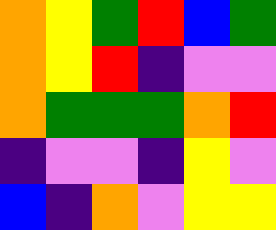[["orange", "yellow", "green", "red", "blue", "green"], ["orange", "yellow", "red", "indigo", "violet", "violet"], ["orange", "green", "green", "green", "orange", "red"], ["indigo", "violet", "violet", "indigo", "yellow", "violet"], ["blue", "indigo", "orange", "violet", "yellow", "yellow"]]